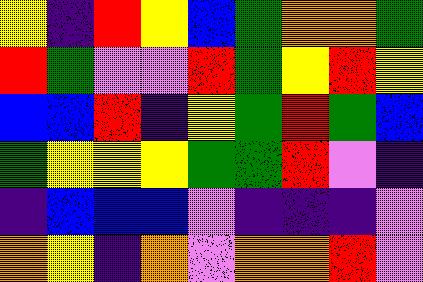[["yellow", "indigo", "red", "yellow", "blue", "green", "orange", "orange", "green"], ["red", "green", "violet", "violet", "red", "green", "yellow", "red", "yellow"], ["blue", "blue", "red", "indigo", "yellow", "green", "red", "green", "blue"], ["green", "yellow", "yellow", "yellow", "green", "green", "red", "violet", "indigo"], ["indigo", "blue", "blue", "blue", "violet", "indigo", "indigo", "indigo", "violet"], ["orange", "yellow", "indigo", "orange", "violet", "orange", "orange", "red", "violet"]]